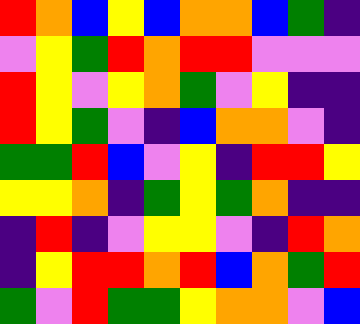[["red", "orange", "blue", "yellow", "blue", "orange", "orange", "blue", "green", "indigo"], ["violet", "yellow", "green", "red", "orange", "red", "red", "violet", "violet", "violet"], ["red", "yellow", "violet", "yellow", "orange", "green", "violet", "yellow", "indigo", "indigo"], ["red", "yellow", "green", "violet", "indigo", "blue", "orange", "orange", "violet", "indigo"], ["green", "green", "red", "blue", "violet", "yellow", "indigo", "red", "red", "yellow"], ["yellow", "yellow", "orange", "indigo", "green", "yellow", "green", "orange", "indigo", "indigo"], ["indigo", "red", "indigo", "violet", "yellow", "yellow", "violet", "indigo", "red", "orange"], ["indigo", "yellow", "red", "red", "orange", "red", "blue", "orange", "green", "red"], ["green", "violet", "red", "green", "green", "yellow", "orange", "orange", "violet", "blue"]]